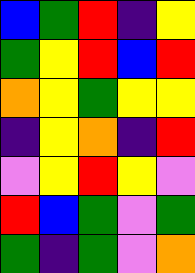[["blue", "green", "red", "indigo", "yellow"], ["green", "yellow", "red", "blue", "red"], ["orange", "yellow", "green", "yellow", "yellow"], ["indigo", "yellow", "orange", "indigo", "red"], ["violet", "yellow", "red", "yellow", "violet"], ["red", "blue", "green", "violet", "green"], ["green", "indigo", "green", "violet", "orange"]]